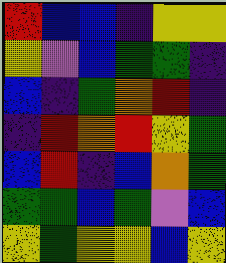[["red", "blue", "blue", "indigo", "yellow", "yellow"], ["yellow", "violet", "blue", "green", "green", "indigo"], ["blue", "indigo", "green", "orange", "red", "indigo"], ["indigo", "red", "orange", "red", "yellow", "green"], ["blue", "red", "indigo", "blue", "orange", "green"], ["green", "green", "blue", "green", "violet", "blue"], ["yellow", "green", "yellow", "yellow", "blue", "yellow"]]